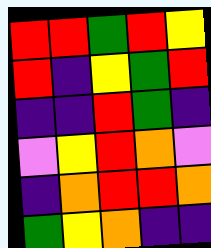[["red", "red", "green", "red", "yellow"], ["red", "indigo", "yellow", "green", "red"], ["indigo", "indigo", "red", "green", "indigo"], ["violet", "yellow", "red", "orange", "violet"], ["indigo", "orange", "red", "red", "orange"], ["green", "yellow", "orange", "indigo", "indigo"]]